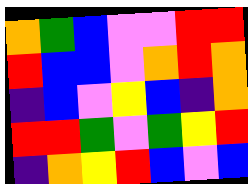[["orange", "green", "blue", "violet", "violet", "red", "red"], ["red", "blue", "blue", "violet", "orange", "red", "orange"], ["indigo", "blue", "violet", "yellow", "blue", "indigo", "orange"], ["red", "red", "green", "violet", "green", "yellow", "red"], ["indigo", "orange", "yellow", "red", "blue", "violet", "blue"]]